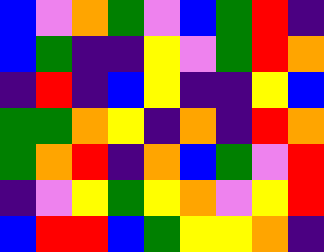[["blue", "violet", "orange", "green", "violet", "blue", "green", "red", "indigo"], ["blue", "green", "indigo", "indigo", "yellow", "violet", "green", "red", "orange"], ["indigo", "red", "indigo", "blue", "yellow", "indigo", "indigo", "yellow", "blue"], ["green", "green", "orange", "yellow", "indigo", "orange", "indigo", "red", "orange"], ["green", "orange", "red", "indigo", "orange", "blue", "green", "violet", "red"], ["indigo", "violet", "yellow", "green", "yellow", "orange", "violet", "yellow", "red"], ["blue", "red", "red", "blue", "green", "yellow", "yellow", "orange", "indigo"]]